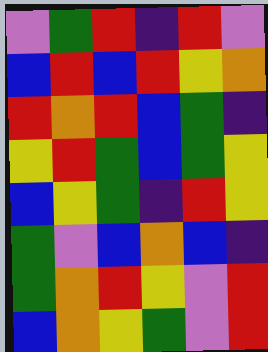[["violet", "green", "red", "indigo", "red", "violet"], ["blue", "red", "blue", "red", "yellow", "orange"], ["red", "orange", "red", "blue", "green", "indigo"], ["yellow", "red", "green", "blue", "green", "yellow"], ["blue", "yellow", "green", "indigo", "red", "yellow"], ["green", "violet", "blue", "orange", "blue", "indigo"], ["green", "orange", "red", "yellow", "violet", "red"], ["blue", "orange", "yellow", "green", "violet", "red"]]